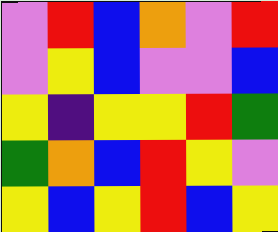[["violet", "red", "blue", "orange", "violet", "red"], ["violet", "yellow", "blue", "violet", "violet", "blue"], ["yellow", "indigo", "yellow", "yellow", "red", "green"], ["green", "orange", "blue", "red", "yellow", "violet"], ["yellow", "blue", "yellow", "red", "blue", "yellow"]]